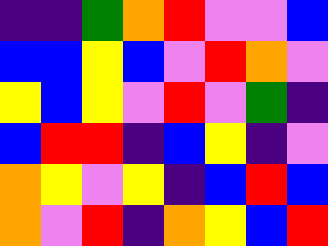[["indigo", "indigo", "green", "orange", "red", "violet", "violet", "blue"], ["blue", "blue", "yellow", "blue", "violet", "red", "orange", "violet"], ["yellow", "blue", "yellow", "violet", "red", "violet", "green", "indigo"], ["blue", "red", "red", "indigo", "blue", "yellow", "indigo", "violet"], ["orange", "yellow", "violet", "yellow", "indigo", "blue", "red", "blue"], ["orange", "violet", "red", "indigo", "orange", "yellow", "blue", "red"]]